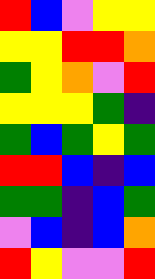[["red", "blue", "violet", "yellow", "yellow"], ["yellow", "yellow", "red", "red", "orange"], ["green", "yellow", "orange", "violet", "red"], ["yellow", "yellow", "yellow", "green", "indigo"], ["green", "blue", "green", "yellow", "green"], ["red", "red", "blue", "indigo", "blue"], ["green", "green", "indigo", "blue", "green"], ["violet", "blue", "indigo", "blue", "orange"], ["red", "yellow", "violet", "violet", "red"]]